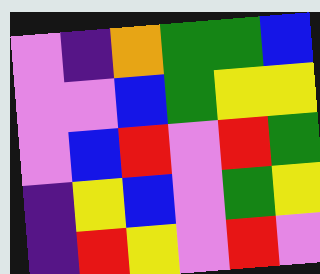[["violet", "indigo", "orange", "green", "green", "blue"], ["violet", "violet", "blue", "green", "yellow", "yellow"], ["violet", "blue", "red", "violet", "red", "green"], ["indigo", "yellow", "blue", "violet", "green", "yellow"], ["indigo", "red", "yellow", "violet", "red", "violet"]]